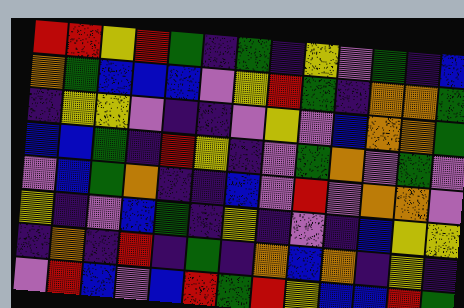[["red", "red", "yellow", "red", "green", "indigo", "green", "indigo", "yellow", "violet", "green", "indigo", "blue"], ["orange", "green", "blue", "blue", "blue", "violet", "yellow", "red", "green", "indigo", "orange", "orange", "green"], ["indigo", "yellow", "yellow", "violet", "indigo", "indigo", "violet", "yellow", "violet", "blue", "orange", "orange", "green"], ["blue", "blue", "green", "indigo", "red", "yellow", "indigo", "violet", "green", "orange", "violet", "green", "violet"], ["violet", "blue", "green", "orange", "indigo", "indigo", "blue", "violet", "red", "violet", "orange", "orange", "violet"], ["yellow", "indigo", "violet", "blue", "green", "indigo", "yellow", "indigo", "violet", "indigo", "blue", "yellow", "yellow"], ["indigo", "orange", "indigo", "red", "indigo", "green", "indigo", "orange", "blue", "orange", "indigo", "yellow", "indigo"], ["violet", "red", "blue", "violet", "blue", "red", "green", "red", "yellow", "blue", "blue", "red", "green"]]